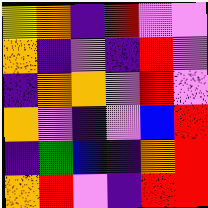[["yellow", "orange", "indigo", "red", "violet", "violet"], ["orange", "indigo", "violet", "indigo", "red", "violet"], ["indigo", "orange", "orange", "violet", "red", "violet"], ["orange", "violet", "indigo", "violet", "blue", "red"], ["indigo", "green", "blue", "indigo", "orange", "red"], ["orange", "red", "violet", "indigo", "red", "red"]]